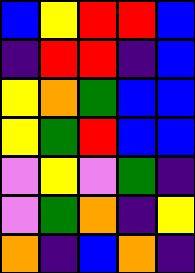[["blue", "yellow", "red", "red", "blue"], ["indigo", "red", "red", "indigo", "blue"], ["yellow", "orange", "green", "blue", "blue"], ["yellow", "green", "red", "blue", "blue"], ["violet", "yellow", "violet", "green", "indigo"], ["violet", "green", "orange", "indigo", "yellow"], ["orange", "indigo", "blue", "orange", "indigo"]]